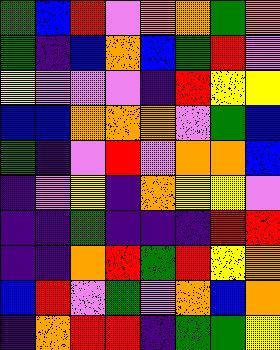[["green", "blue", "red", "violet", "orange", "orange", "green", "orange"], ["green", "indigo", "blue", "orange", "blue", "green", "red", "violet"], ["yellow", "violet", "violet", "violet", "indigo", "red", "yellow", "yellow"], ["blue", "blue", "orange", "orange", "orange", "violet", "green", "blue"], ["green", "indigo", "violet", "red", "violet", "orange", "orange", "blue"], ["indigo", "violet", "yellow", "indigo", "orange", "yellow", "yellow", "violet"], ["indigo", "indigo", "green", "indigo", "indigo", "indigo", "red", "red"], ["indigo", "indigo", "orange", "red", "green", "red", "yellow", "orange"], ["blue", "red", "violet", "green", "violet", "orange", "blue", "orange"], ["indigo", "orange", "red", "red", "indigo", "green", "green", "yellow"]]